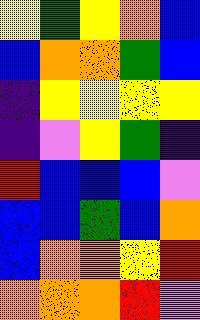[["yellow", "green", "yellow", "orange", "blue"], ["blue", "orange", "orange", "green", "blue"], ["indigo", "yellow", "yellow", "yellow", "yellow"], ["indigo", "violet", "yellow", "green", "indigo"], ["red", "blue", "blue", "blue", "violet"], ["blue", "blue", "green", "blue", "orange"], ["blue", "orange", "orange", "yellow", "red"], ["orange", "orange", "orange", "red", "violet"]]